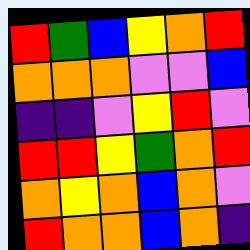[["red", "green", "blue", "yellow", "orange", "red"], ["orange", "orange", "orange", "violet", "violet", "blue"], ["indigo", "indigo", "violet", "yellow", "red", "violet"], ["red", "red", "yellow", "green", "orange", "red"], ["orange", "yellow", "orange", "blue", "orange", "violet"], ["red", "orange", "orange", "blue", "orange", "indigo"]]